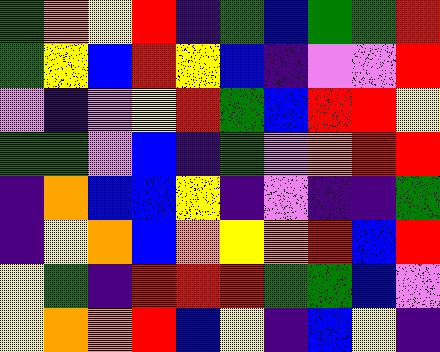[["green", "orange", "yellow", "red", "indigo", "green", "blue", "green", "green", "red"], ["green", "yellow", "blue", "red", "yellow", "blue", "indigo", "violet", "violet", "red"], ["violet", "indigo", "violet", "yellow", "red", "green", "blue", "red", "red", "yellow"], ["green", "green", "violet", "blue", "indigo", "green", "violet", "orange", "red", "red"], ["indigo", "orange", "blue", "blue", "yellow", "indigo", "violet", "indigo", "indigo", "green"], ["indigo", "yellow", "orange", "blue", "orange", "yellow", "orange", "red", "blue", "red"], ["yellow", "green", "indigo", "red", "red", "red", "green", "green", "blue", "violet"], ["yellow", "orange", "orange", "red", "blue", "yellow", "indigo", "blue", "yellow", "indigo"]]